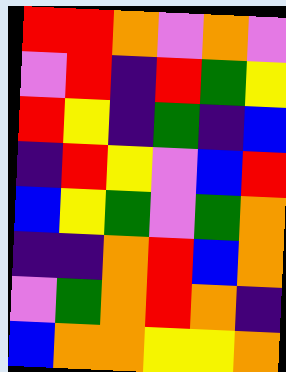[["red", "red", "orange", "violet", "orange", "violet"], ["violet", "red", "indigo", "red", "green", "yellow"], ["red", "yellow", "indigo", "green", "indigo", "blue"], ["indigo", "red", "yellow", "violet", "blue", "red"], ["blue", "yellow", "green", "violet", "green", "orange"], ["indigo", "indigo", "orange", "red", "blue", "orange"], ["violet", "green", "orange", "red", "orange", "indigo"], ["blue", "orange", "orange", "yellow", "yellow", "orange"]]